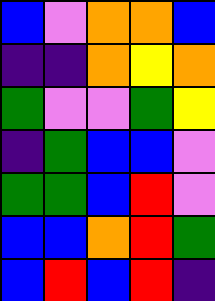[["blue", "violet", "orange", "orange", "blue"], ["indigo", "indigo", "orange", "yellow", "orange"], ["green", "violet", "violet", "green", "yellow"], ["indigo", "green", "blue", "blue", "violet"], ["green", "green", "blue", "red", "violet"], ["blue", "blue", "orange", "red", "green"], ["blue", "red", "blue", "red", "indigo"]]